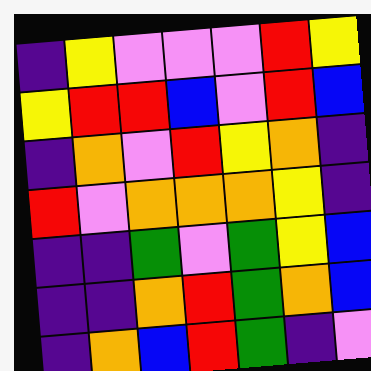[["indigo", "yellow", "violet", "violet", "violet", "red", "yellow"], ["yellow", "red", "red", "blue", "violet", "red", "blue"], ["indigo", "orange", "violet", "red", "yellow", "orange", "indigo"], ["red", "violet", "orange", "orange", "orange", "yellow", "indigo"], ["indigo", "indigo", "green", "violet", "green", "yellow", "blue"], ["indigo", "indigo", "orange", "red", "green", "orange", "blue"], ["indigo", "orange", "blue", "red", "green", "indigo", "violet"]]